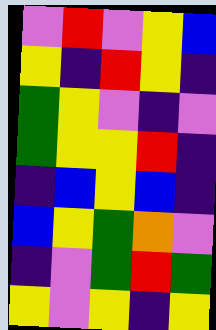[["violet", "red", "violet", "yellow", "blue"], ["yellow", "indigo", "red", "yellow", "indigo"], ["green", "yellow", "violet", "indigo", "violet"], ["green", "yellow", "yellow", "red", "indigo"], ["indigo", "blue", "yellow", "blue", "indigo"], ["blue", "yellow", "green", "orange", "violet"], ["indigo", "violet", "green", "red", "green"], ["yellow", "violet", "yellow", "indigo", "yellow"]]